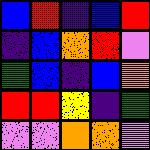[["blue", "red", "indigo", "blue", "red"], ["indigo", "blue", "orange", "red", "violet"], ["green", "blue", "indigo", "blue", "orange"], ["red", "red", "yellow", "indigo", "green"], ["violet", "violet", "orange", "orange", "violet"]]